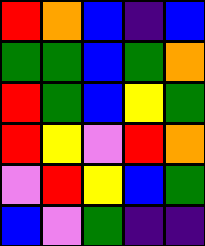[["red", "orange", "blue", "indigo", "blue"], ["green", "green", "blue", "green", "orange"], ["red", "green", "blue", "yellow", "green"], ["red", "yellow", "violet", "red", "orange"], ["violet", "red", "yellow", "blue", "green"], ["blue", "violet", "green", "indigo", "indigo"]]